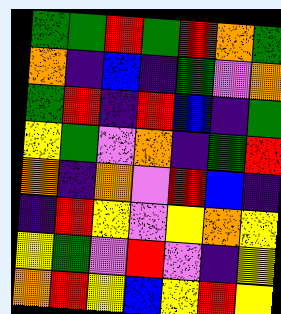[["green", "green", "red", "green", "red", "orange", "green"], ["orange", "indigo", "blue", "indigo", "green", "violet", "orange"], ["green", "red", "indigo", "red", "blue", "indigo", "green"], ["yellow", "green", "violet", "orange", "indigo", "green", "red"], ["orange", "indigo", "orange", "violet", "red", "blue", "indigo"], ["indigo", "red", "yellow", "violet", "yellow", "orange", "yellow"], ["yellow", "green", "violet", "red", "violet", "indigo", "yellow"], ["orange", "red", "yellow", "blue", "yellow", "red", "yellow"]]